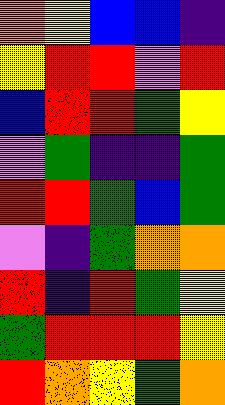[["orange", "yellow", "blue", "blue", "indigo"], ["yellow", "red", "red", "violet", "red"], ["blue", "red", "red", "green", "yellow"], ["violet", "green", "indigo", "indigo", "green"], ["red", "red", "green", "blue", "green"], ["violet", "indigo", "green", "orange", "orange"], ["red", "indigo", "red", "green", "yellow"], ["green", "red", "red", "red", "yellow"], ["red", "orange", "yellow", "green", "orange"]]